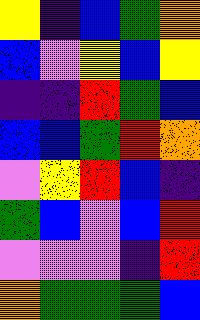[["yellow", "indigo", "blue", "green", "orange"], ["blue", "violet", "yellow", "blue", "yellow"], ["indigo", "indigo", "red", "green", "blue"], ["blue", "blue", "green", "red", "orange"], ["violet", "yellow", "red", "blue", "indigo"], ["green", "blue", "violet", "blue", "red"], ["violet", "violet", "violet", "indigo", "red"], ["orange", "green", "green", "green", "blue"]]